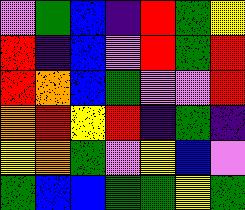[["violet", "green", "blue", "indigo", "red", "green", "yellow"], ["red", "indigo", "blue", "violet", "red", "green", "red"], ["red", "orange", "blue", "green", "violet", "violet", "red"], ["orange", "red", "yellow", "red", "indigo", "green", "indigo"], ["yellow", "orange", "green", "violet", "yellow", "blue", "violet"], ["green", "blue", "blue", "green", "green", "yellow", "green"]]